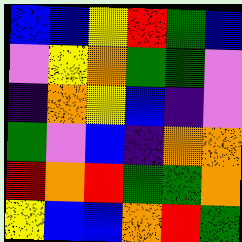[["blue", "blue", "yellow", "red", "green", "blue"], ["violet", "yellow", "orange", "green", "green", "violet"], ["indigo", "orange", "yellow", "blue", "indigo", "violet"], ["green", "violet", "blue", "indigo", "orange", "orange"], ["red", "orange", "red", "green", "green", "orange"], ["yellow", "blue", "blue", "orange", "red", "green"]]